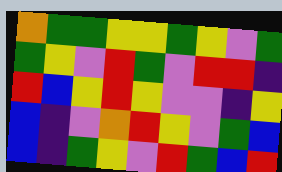[["orange", "green", "green", "yellow", "yellow", "green", "yellow", "violet", "green"], ["green", "yellow", "violet", "red", "green", "violet", "red", "red", "indigo"], ["red", "blue", "yellow", "red", "yellow", "violet", "violet", "indigo", "yellow"], ["blue", "indigo", "violet", "orange", "red", "yellow", "violet", "green", "blue"], ["blue", "indigo", "green", "yellow", "violet", "red", "green", "blue", "red"]]